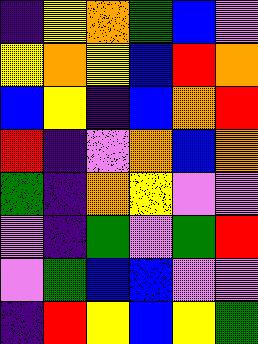[["indigo", "yellow", "orange", "green", "blue", "violet"], ["yellow", "orange", "yellow", "blue", "red", "orange"], ["blue", "yellow", "indigo", "blue", "orange", "red"], ["red", "indigo", "violet", "orange", "blue", "orange"], ["green", "indigo", "orange", "yellow", "violet", "violet"], ["violet", "indigo", "green", "violet", "green", "red"], ["violet", "green", "blue", "blue", "violet", "violet"], ["indigo", "red", "yellow", "blue", "yellow", "green"]]